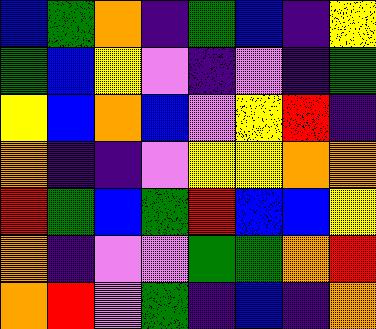[["blue", "green", "orange", "indigo", "green", "blue", "indigo", "yellow"], ["green", "blue", "yellow", "violet", "indigo", "violet", "indigo", "green"], ["yellow", "blue", "orange", "blue", "violet", "yellow", "red", "indigo"], ["orange", "indigo", "indigo", "violet", "yellow", "yellow", "orange", "orange"], ["red", "green", "blue", "green", "red", "blue", "blue", "yellow"], ["orange", "indigo", "violet", "violet", "green", "green", "orange", "red"], ["orange", "red", "violet", "green", "indigo", "blue", "indigo", "orange"]]